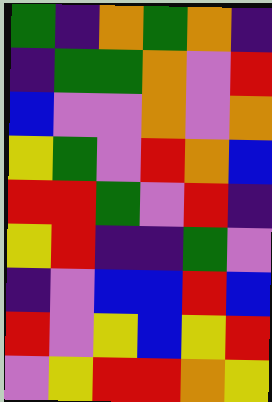[["green", "indigo", "orange", "green", "orange", "indigo"], ["indigo", "green", "green", "orange", "violet", "red"], ["blue", "violet", "violet", "orange", "violet", "orange"], ["yellow", "green", "violet", "red", "orange", "blue"], ["red", "red", "green", "violet", "red", "indigo"], ["yellow", "red", "indigo", "indigo", "green", "violet"], ["indigo", "violet", "blue", "blue", "red", "blue"], ["red", "violet", "yellow", "blue", "yellow", "red"], ["violet", "yellow", "red", "red", "orange", "yellow"]]